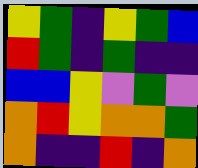[["yellow", "green", "indigo", "yellow", "green", "blue"], ["red", "green", "indigo", "green", "indigo", "indigo"], ["blue", "blue", "yellow", "violet", "green", "violet"], ["orange", "red", "yellow", "orange", "orange", "green"], ["orange", "indigo", "indigo", "red", "indigo", "orange"]]